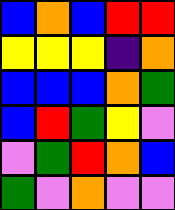[["blue", "orange", "blue", "red", "red"], ["yellow", "yellow", "yellow", "indigo", "orange"], ["blue", "blue", "blue", "orange", "green"], ["blue", "red", "green", "yellow", "violet"], ["violet", "green", "red", "orange", "blue"], ["green", "violet", "orange", "violet", "violet"]]